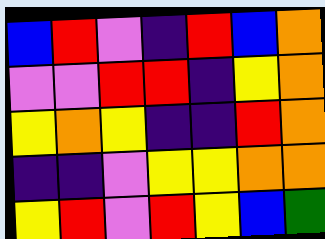[["blue", "red", "violet", "indigo", "red", "blue", "orange"], ["violet", "violet", "red", "red", "indigo", "yellow", "orange"], ["yellow", "orange", "yellow", "indigo", "indigo", "red", "orange"], ["indigo", "indigo", "violet", "yellow", "yellow", "orange", "orange"], ["yellow", "red", "violet", "red", "yellow", "blue", "green"]]